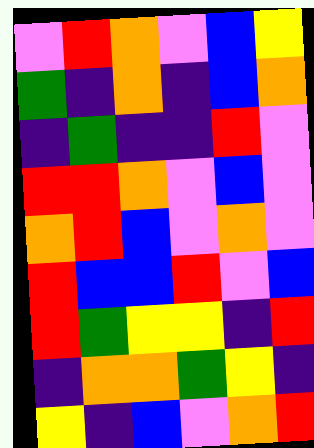[["violet", "red", "orange", "violet", "blue", "yellow"], ["green", "indigo", "orange", "indigo", "blue", "orange"], ["indigo", "green", "indigo", "indigo", "red", "violet"], ["red", "red", "orange", "violet", "blue", "violet"], ["orange", "red", "blue", "violet", "orange", "violet"], ["red", "blue", "blue", "red", "violet", "blue"], ["red", "green", "yellow", "yellow", "indigo", "red"], ["indigo", "orange", "orange", "green", "yellow", "indigo"], ["yellow", "indigo", "blue", "violet", "orange", "red"]]